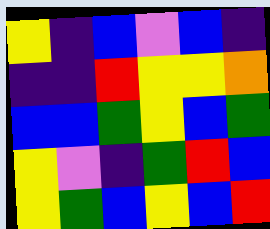[["yellow", "indigo", "blue", "violet", "blue", "indigo"], ["indigo", "indigo", "red", "yellow", "yellow", "orange"], ["blue", "blue", "green", "yellow", "blue", "green"], ["yellow", "violet", "indigo", "green", "red", "blue"], ["yellow", "green", "blue", "yellow", "blue", "red"]]